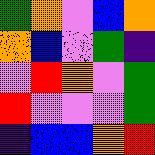[["green", "orange", "violet", "blue", "orange"], ["orange", "blue", "violet", "green", "indigo"], ["violet", "red", "orange", "violet", "green"], ["red", "violet", "violet", "violet", "green"], ["indigo", "blue", "blue", "orange", "red"]]